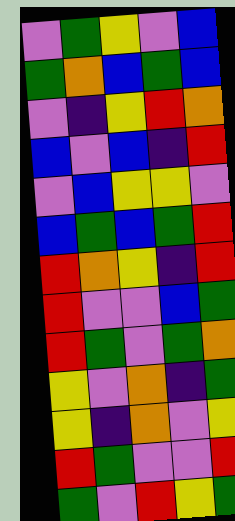[["violet", "green", "yellow", "violet", "blue"], ["green", "orange", "blue", "green", "blue"], ["violet", "indigo", "yellow", "red", "orange"], ["blue", "violet", "blue", "indigo", "red"], ["violet", "blue", "yellow", "yellow", "violet"], ["blue", "green", "blue", "green", "red"], ["red", "orange", "yellow", "indigo", "red"], ["red", "violet", "violet", "blue", "green"], ["red", "green", "violet", "green", "orange"], ["yellow", "violet", "orange", "indigo", "green"], ["yellow", "indigo", "orange", "violet", "yellow"], ["red", "green", "violet", "violet", "red"], ["green", "violet", "red", "yellow", "green"]]